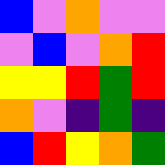[["blue", "violet", "orange", "violet", "violet"], ["violet", "blue", "violet", "orange", "red"], ["yellow", "yellow", "red", "green", "red"], ["orange", "violet", "indigo", "green", "indigo"], ["blue", "red", "yellow", "orange", "green"]]